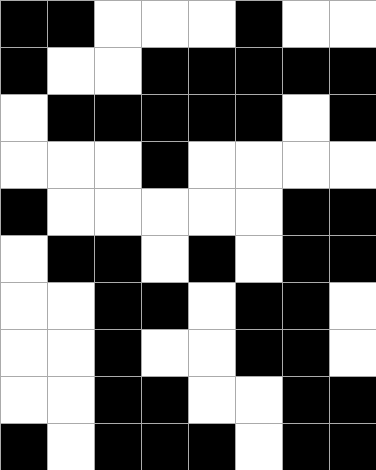[["black", "black", "white", "white", "white", "black", "white", "white"], ["black", "white", "white", "black", "black", "black", "black", "black"], ["white", "black", "black", "black", "black", "black", "white", "black"], ["white", "white", "white", "black", "white", "white", "white", "white"], ["black", "white", "white", "white", "white", "white", "black", "black"], ["white", "black", "black", "white", "black", "white", "black", "black"], ["white", "white", "black", "black", "white", "black", "black", "white"], ["white", "white", "black", "white", "white", "black", "black", "white"], ["white", "white", "black", "black", "white", "white", "black", "black"], ["black", "white", "black", "black", "black", "white", "black", "black"]]